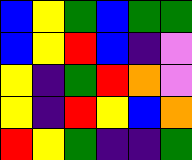[["blue", "yellow", "green", "blue", "green", "green"], ["blue", "yellow", "red", "blue", "indigo", "violet"], ["yellow", "indigo", "green", "red", "orange", "violet"], ["yellow", "indigo", "red", "yellow", "blue", "orange"], ["red", "yellow", "green", "indigo", "indigo", "green"]]